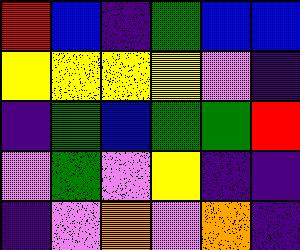[["red", "blue", "indigo", "green", "blue", "blue"], ["yellow", "yellow", "yellow", "yellow", "violet", "indigo"], ["indigo", "green", "blue", "green", "green", "red"], ["violet", "green", "violet", "yellow", "indigo", "indigo"], ["indigo", "violet", "orange", "violet", "orange", "indigo"]]